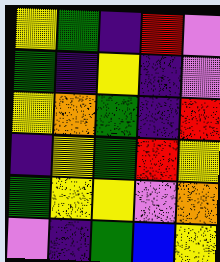[["yellow", "green", "indigo", "red", "violet"], ["green", "indigo", "yellow", "indigo", "violet"], ["yellow", "orange", "green", "indigo", "red"], ["indigo", "yellow", "green", "red", "yellow"], ["green", "yellow", "yellow", "violet", "orange"], ["violet", "indigo", "green", "blue", "yellow"]]